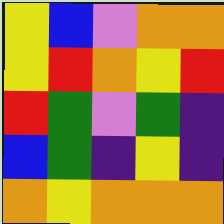[["yellow", "blue", "violet", "orange", "orange"], ["yellow", "red", "orange", "yellow", "red"], ["red", "green", "violet", "green", "indigo"], ["blue", "green", "indigo", "yellow", "indigo"], ["orange", "yellow", "orange", "orange", "orange"]]